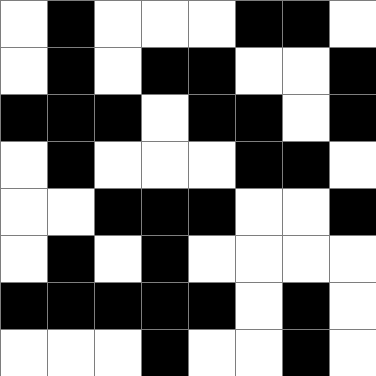[["white", "black", "white", "white", "white", "black", "black", "white"], ["white", "black", "white", "black", "black", "white", "white", "black"], ["black", "black", "black", "white", "black", "black", "white", "black"], ["white", "black", "white", "white", "white", "black", "black", "white"], ["white", "white", "black", "black", "black", "white", "white", "black"], ["white", "black", "white", "black", "white", "white", "white", "white"], ["black", "black", "black", "black", "black", "white", "black", "white"], ["white", "white", "white", "black", "white", "white", "black", "white"]]